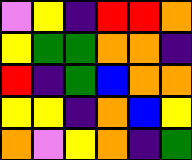[["violet", "yellow", "indigo", "red", "red", "orange"], ["yellow", "green", "green", "orange", "orange", "indigo"], ["red", "indigo", "green", "blue", "orange", "orange"], ["yellow", "yellow", "indigo", "orange", "blue", "yellow"], ["orange", "violet", "yellow", "orange", "indigo", "green"]]